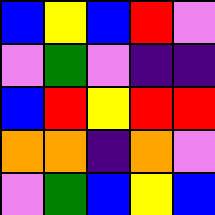[["blue", "yellow", "blue", "red", "violet"], ["violet", "green", "violet", "indigo", "indigo"], ["blue", "red", "yellow", "red", "red"], ["orange", "orange", "indigo", "orange", "violet"], ["violet", "green", "blue", "yellow", "blue"]]